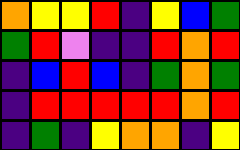[["orange", "yellow", "yellow", "red", "indigo", "yellow", "blue", "green"], ["green", "red", "violet", "indigo", "indigo", "red", "orange", "red"], ["indigo", "blue", "red", "blue", "indigo", "green", "orange", "green"], ["indigo", "red", "red", "red", "red", "red", "orange", "red"], ["indigo", "green", "indigo", "yellow", "orange", "orange", "indigo", "yellow"]]